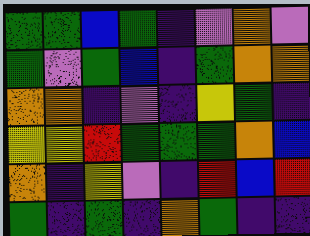[["green", "green", "blue", "green", "indigo", "violet", "orange", "violet"], ["green", "violet", "green", "blue", "indigo", "green", "orange", "orange"], ["orange", "orange", "indigo", "violet", "indigo", "yellow", "green", "indigo"], ["yellow", "yellow", "red", "green", "green", "green", "orange", "blue"], ["orange", "indigo", "yellow", "violet", "indigo", "red", "blue", "red"], ["green", "indigo", "green", "indigo", "orange", "green", "indigo", "indigo"]]